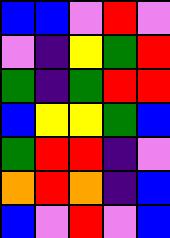[["blue", "blue", "violet", "red", "violet"], ["violet", "indigo", "yellow", "green", "red"], ["green", "indigo", "green", "red", "red"], ["blue", "yellow", "yellow", "green", "blue"], ["green", "red", "red", "indigo", "violet"], ["orange", "red", "orange", "indigo", "blue"], ["blue", "violet", "red", "violet", "blue"]]